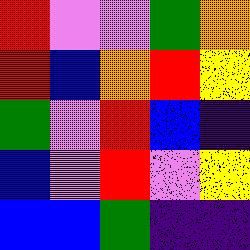[["red", "violet", "violet", "green", "orange"], ["red", "blue", "orange", "red", "yellow"], ["green", "violet", "red", "blue", "indigo"], ["blue", "violet", "red", "violet", "yellow"], ["blue", "blue", "green", "indigo", "indigo"]]